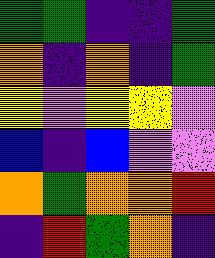[["green", "green", "indigo", "indigo", "green"], ["orange", "indigo", "orange", "indigo", "green"], ["yellow", "violet", "yellow", "yellow", "violet"], ["blue", "indigo", "blue", "violet", "violet"], ["orange", "green", "orange", "orange", "red"], ["indigo", "red", "green", "orange", "indigo"]]